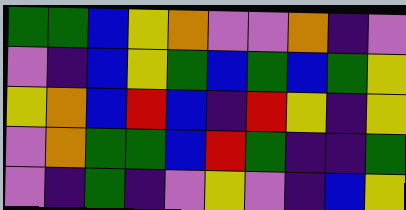[["green", "green", "blue", "yellow", "orange", "violet", "violet", "orange", "indigo", "violet"], ["violet", "indigo", "blue", "yellow", "green", "blue", "green", "blue", "green", "yellow"], ["yellow", "orange", "blue", "red", "blue", "indigo", "red", "yellow", "indigo", "yellow"], ["violet", "orange", "green", "green", "blue", "red", "green", "indigo", "indigo", "green"], ["violet", "indigo", "green", "indigo", "violet", "yellow", "violet", "indigo", "blue", "yellow"]]